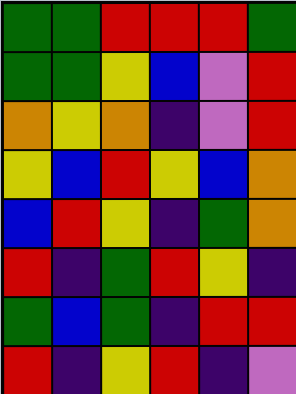[["green", "green", "red", "red", "red", "green"], ["green", "green", "yellow", "blue", "violet", "red"], ["orange", "yellow", "orange", "indigo", "violet", "red"], ["yellow", "blue", "red", "yellow", "blue", "orange"], ["blue", "red", "yellow", "indigo", "green", "orange"], ["red", "indigo", "green", "red", "yellow", "indigo"], ["green", "blue", "green", "indigo", "red", "red"], ["red", "indigo", "yellow", "red", "indigo", "violet"]]